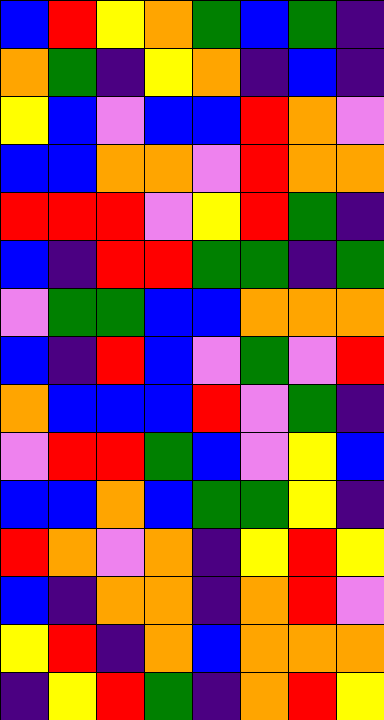[["blue", "red", "yellow", "orange", "green", "blue", "green", "indigo"], ["orange", "green", "indigo", "yellow", "orange", "indigo", "blue", "indigo"], ["yellow", "blue", "violet", "blue", "blue", "red", "orange", "violet"], ["blue", "blue", "orange", "orange", "violet", "red", "orange", "orange"], ["red", "red", "red", "violet", "yellow", "red", "green", "indigo"], ["blue", "indigo", "red", "red", "green", "green", "indigo", "green"], ["violet", "green", "green", "blue", "blue", "orange", "orange", "orange"], ["blue", "indigo", "red", "blue", "violet", "green", "violet", "red"], ["orange", "blue", "blue", "blue", "red", "violet", "green", "indigo"], ["violet", "red", "red", "green", "blue", "violet", "yellow", "blue"], ["blue", "blue", "orange", "blue", "green", "green", "yellow", "indigo"], ["red", "orange", "violet", "orange", "indigo", "yellow", "red", "yellow"], ["blue", "indigo", "orange", "orange", "indigo", "orange", "red", "violet"], ["yellow", "red", "indigo", "orange", "blue", "orange", "orange", "orange"], ["indigo", "yellow", "red", "green", "indigo", "orange", "red", "yellow"]]